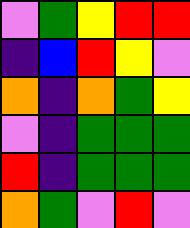[["violet", "green", "yellow", "red", "red"], ["indigo", "blue", "red", "yellow", "violet"], ["orange", "indigo", "orange", "green", "yellow"], ["violet", "indigo", "green", "green", "green"], ["red", "indigo", "green", "green", "green"], ["orange", "green", "violet", "red", "violet"]]